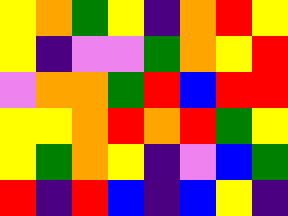[["yellow", "orange", "green", "yellow", "indigo", "orange", "red", "yellow"], ["yellow", "indigo", "violet", "violet", "green", "orange", "yellow", "red"], ["violet", "orange", "orange", "green", "red", "blue", "red", "red"], ["yellow", "yellow", "orange", "red", "orange", "red", "green", "yellow"], ["yellow", "green", "orange", "yellow", "indigo", "violet", "blue", "green"], ["red", "indigo", "red", "blue", "indigo", "blue", "yellow", "indigo"]]